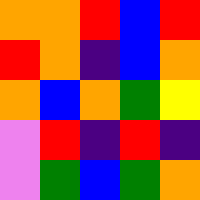[["orange", "orange", "red", "blue", "red"], ["red", "orange", "indigo", "blue", "orange"], ["orange", "blue", "orange", "green", "yellow"], ["violet", "red", "indigo", "red", "indigo"], ["violet", "green", "blue", "green", "orange"]]